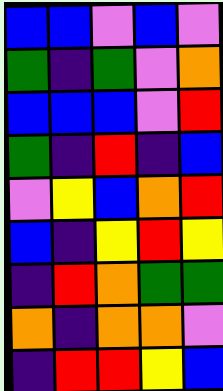[["blue", "blue", "violet", "blue", "violet"], ["green", "indigo", "green", "violet", "orange"], ["blue", "blue", "blue", "violet", "red"], ["green", "indigo", "red", "indigo", "blue"], ["violet", "yellow", "blue", "orange", "red"], ["blue", "indigo", "yellow", "red", "yellow"], ["indigo", "red", "orange", "green", "green"], ["orange", "indigo", "orange", "orange", "violet"], ["indigo", "red", "red", "yellow", "blue"]]